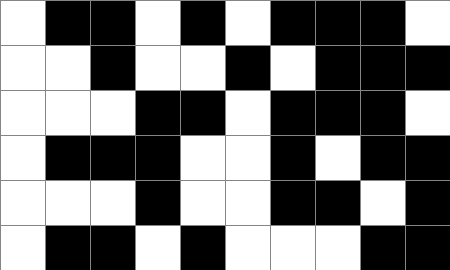[["white", "black", "black", "white", "black", "white", "black", "black", "black", "white"], ["white", "white", "black", "white", "white", "black", "white", "black", "black", "black"], ["white", "white", "white", "black", "black", "white", "black", "black", "black", "white"], ["white", "black", "black", "black", "white", "white", "black", "white", "black", "black"], ["white", "white", "white", "black", "white", "white", "black", "black", "white", "black"], ["white", "black", "black", "white", "black", "white", "white", "white", "black", "black"]]